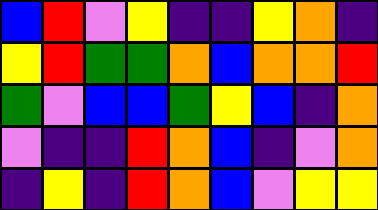[["blue", "red", "violet", "yellow", "indigo", "indigo", "yellow", "orange", "indigo"], ["yellow", "red", "green", "green", "orange", "blue", "orange", "orange", "red"], ["green", "violet", "blue", "blue", "green", "yellow", "blue", "indigo", "orange"], ["violet", "indigo", "indigo", "red", "orange", "blue", "indigo", "violet", "orange"], ["indigo", "yellow", "indigo", "red", "orange", "blue", "violet", "yellow", "yellow"]]